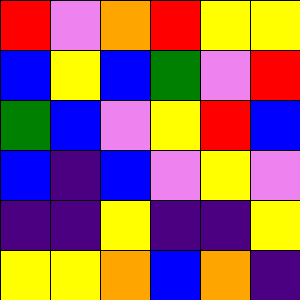[["red", "violet", "orange", "red", "yellow", "yellow"], ["blue", "yellow", "blue", "green", "violet", "red"], ["green", "blue", "violet", "yellow", "red", "blue"], ["blue", "indigo", "blue", "violet", "yellow", "violet"], ["indigo", "indigo", "yellow", "indigo", "indigo", "yellow"], ["yellow", "yellow", "orange", "blue", "orange", "indigo"]]